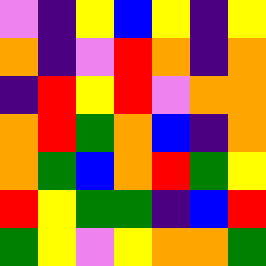[["violet", "indigo", "yellow", "blue", "yellow", "indigo", "yellow"], ["orange", "indigo", "violet", "red", "orange", "indigo", "orange"], ["indigo", "red", "yellow", "red", "violet", "orange", "orange"], ["orange", "red", "green", "orange", "blue", "indigo", "orange"], ["orange", "green", "blue", "orange", "red", "green", "yellow"], ["red", "yellow", "green", "green", "indigo", "blue", "red"], ["green", "yellow", "violet", "yellow", "orange", "orange", "green"]]